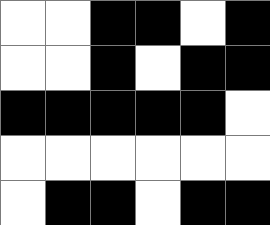[["white", "white", "black", "black", "white", "black"], ["white", "white", "black", "white", "black", "black"], ["black", "black", "black", "black", "black", "white"], ["white", "white", "white", "white", "white", "white"], ["white", "black", "black", "white", "black", "black"]]